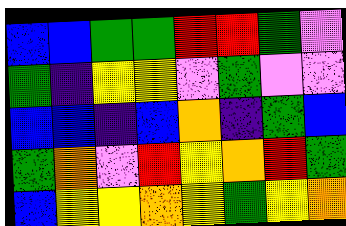[["blue", "blue", "green", "green", "red", "red", "green", "violet"], ["green", "indigo", "yellow", "yellow", "violet", "green", "violet", "violet"], ["blue", "blue", "indigo", "blue", "orange", "indigo", "green", "blue"], ["green", "orange", "violet", "red", "yellow", "orange", "red", "green"], ["blue", "yellow", "yellow", "orange", "yellow", "green", "yellow", "orange"]]